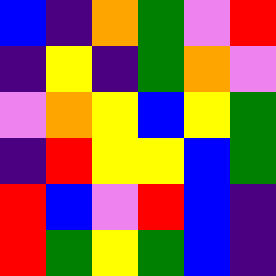[["blue", "indigo", "orange", "green", "violet", "red"], ["indigo", "yellow", "indigo", "green", "orange", "violet"], ["violet", "orange", "yellow", "blue", "yellow", "green"], ["indigo", "red", "yellow", "yellow", "blue", "green"], ["red", "blue", "violet", "red", "blue", "indigo"], ["red", "green", "yellow", "green", "blue", "indigo"]]